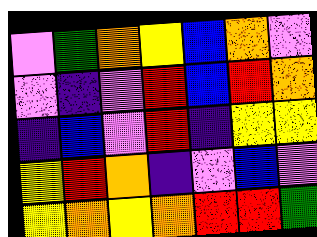[["violet", "green", "orange", "yellow", "blue", "orange", "violet"], ["violet", "indigo", "violet", "red", "blue", "red", "orange"], ["indigo", "blue", "violet", "red", "indigo", "yellow", "yellow"], ["yellow", "red", "orange", "indigo", "violet", "blue", "violet"], ["yellow", "orange", "yellow", "orange", "red", "red", "green"]]